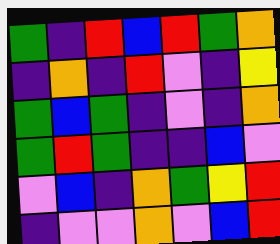[["green", "indigo", "red", "blue", "red", "green", "orange"], ["indigo", "orange", "indigo", "red", "violet", "indigo", "yellow"], ["green", "blue", "green", "indigo", "violet", "indigo", "orange"], ["green", "red", "green", "indigo", "indigo", "blue", "violet"], ["violet", "blue", "indigo", "orange", "green", "yellow", "red"], ["indigo", "violet", "violet", "orange", "violet", "blue", "red"]]